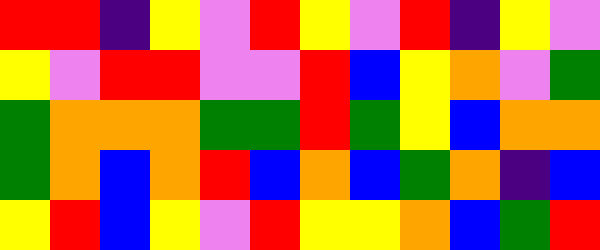[["red", "red", "indigo", "yellow", "violet", "red", "yellow", "violet", "red", "indigo", "yellow", "violet"], ["yellow", "violet", "red", "red", "violet", "violet", "red", "blue", "yellow", "orange", "violet", "green"], ["green", "orange", "orange", "orange", "green", "green", "red", "green", "yellow", "blue", "orange", "orange"], ["green", "orange", "blue", "orange", "red", "blue", "orange", "blue", "green", "orange", "indigo", "blue"], ["yellow", "red", "blue", "yellow", "violet", "red", "yellow", "yellow", "orange", "blue", "green", "red"]]